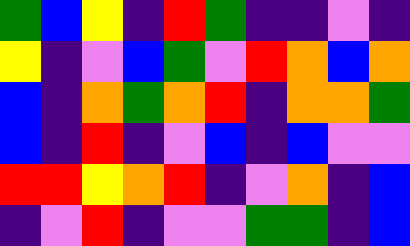[["green", "blue", "yellow", "indigo", "red", "green", "indigo", "indigo", "violet", "indigo"], ["yellow", "indigo", "violet", "blue", "green", "violet", "red", "orange", "blue", "orange"], ["blue", "indigo", "orange", "green", "orange", "red", "indigo", "orange", "orange", "green"], ["blue", "indigo", "red", "indigo", "violet", "blue", "indigo", "blue", "violet", "violet"], ["red", "red", "yellow", "orange", "red", "indigo", "violet", "orange", "indigo", "blue"], ["indigo", "violet", "red", "indigo", "violet", "violet", "green", "green", "indigo", "blue"]]